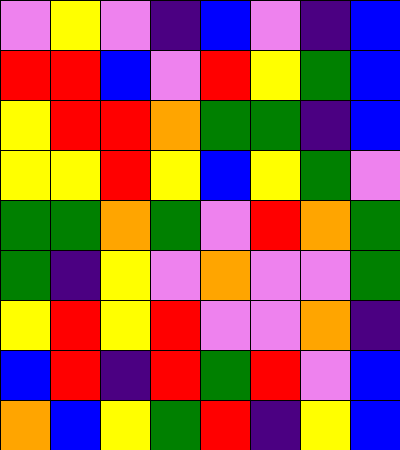[["violet", "yellow", "violet", "indigo", "blue", "violet", "indigo", "blue"], ["red", "red", "blue", "violet", "red", "yellow", "green", "blue"], ["yellow", "red", "red", "orange", "green", "green", "indigo", "blue"], ["yellow", "yellow", "red", "yellow", "blue", "yellow", "green", "violet"], ["green", "green", "orange", "green", "violet", "red", "orange", "green"], ["green", "indigo", "yellow", "violet", "orange", "violet", "violet", "green"], ["yellow", "red", "yellow", "red", "violet", "violet", "orange", "indigo"], ["blue", "red", "indigo", "red", "green", "red", "violet", "blue"], ["orange", "blue", "yellow", "green", "red", "indigo", "yellow", "blue"]]